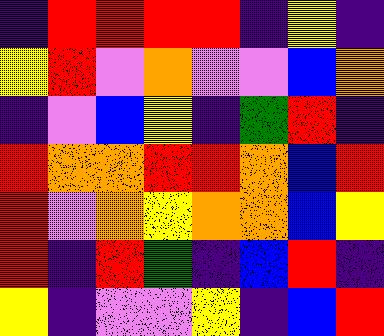[["indigo", "red", "red", "red", "red", "indigo", "yellow", "indigo"], ["yellow", "red", "violet", "orange", "violet", "violet", "blue", "orange"], ["indigo", "violet", "blue", "yellow", "indigo", "green", "red", "indigo"], ["red", "orange", "orange", "red", "red", "orange", "blue", "red"], ["red", "violet", "orange", "yellow", "orange", "orange", "blue", "yellow"], ["red", "indigo", "red", "green", "indigo", "blue", "red", "indigo"], ["yellow", "indigo", "violet", "violet", "yellow", "indigo", "blue", "red"]]